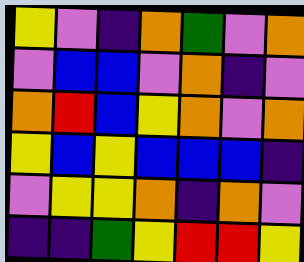[["yellow", "violet", "indigo", "orange", "green", "violet", "orange"], ["violet", "blue", "blue", "violet", "orange", "indigo", "violet"], ["orange", "red", "blue", "yellow", "orange", "violet", "orange"], ["yellow", "blue", "yellow", "blue", "blue", "blue", "indigo"], ["violet", "yellow", "yellow", "orange", "indigo", "orange", "violet"], ["indigo", "indigo", "green", "yellow", "red", "red", "yellow"]]